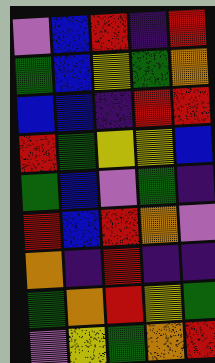[["violet", "blue", "red", "indigo", "red"], ["green", "blue", "yellow", "green", "orange"], ["blue", "blue", "indigo", "red", "red"], ["red", "green", "yellow", "yellow", "blue"], ["green", "blue", "violet", "green", "indigo"], ["red", "blue", "red", "orange", "violet"], ["orange", "indigo", "red", "indigo", "indigo"], ["green", "orange", "red", "yellow", "green"], ["violet", "yellow", "green", "orange", "red"]]